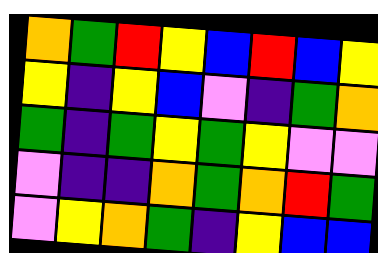[["orange", "green", "red", "yellow", "blue", "red", "blue", "yellow"], ["yellow", "indigo", "yellow", "blue", "violet", "indigo", "green", "orange"], ["green", "indigo", "green", "yellow", "green", "yellow", "violet", "violet"], ["violet", "indigo", "indigo", "orange", "green", "orange", "red", "green"], ["violet", "yellow", "orange", "green", "indigo", "yellow", "blue", "blue"]]